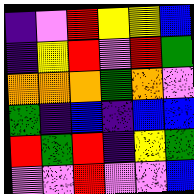[["indigo", "violet", "red", "yellow", "yellow", "blue"], ["indigo", "yellow", "red", "violet", "red", "green"], ["orange", "orange", "orange", "green", "orange", "violet"], ["green", "indigo", "blue", "indigo", "blue", "blue"], ["red", "green", "red", "indigo", "yellow", "green"], ["violet", "violet", "red", "violet", "violet", "blue"]]